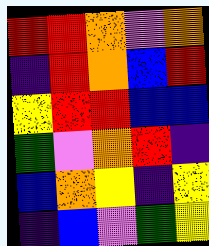[["red", "red", "orange", "violet", "orange"], ["indigo", "red", "orange", "blue", "red"], ["yellow", "red", "red", "blue", "blue"], ["green", "violet", "orange", "red", "indigo"], ["blue", "orange", "yellow", "indigo", "yellow"], ["indigo", "blue", "violet", "green", "yellow"]]